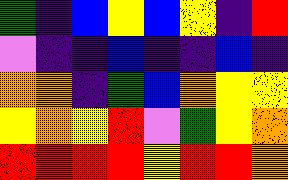[["green", "indigo", "blue", "yellow", "blue", "yellow", "indigo", "red"], ["violet", "indigo", "indigo", "blue", "indigo", "indigo", "blue", "indigo"], ["orange", "orange", "indigo", "green", "blue", "orange", "yellow", "yellow"], ["yellow", "orange", "yellow", "red", "violet", "green", "yellow", "orange"], ["red", "red", "red", "red", "yellow", "red", "red", "orange"]]